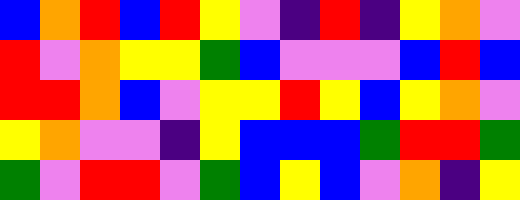[["blue", "orange", "red", "blue", "red", "yellow", "violet", "indigo", "red", "indigo", "yellow", "orange", "violet"], ["red", "violet", "orange", "yellow", "yellow", "green", "blue", "violet", "violet", "violet", "blue", "red", "blue"], ["red", "red", "orange", "blue", "violet", "yellow", "yellow", "red", "yellow", "blue", "yellow", "orange", "violet"], ["yellow", "orange", "violet", "violet", "indigo", "yellow", "blue", "blue", "blue", "green", "red", "red", "green"], ["green", "violet", "red", "red", "violet", "green", "blue", "yellow", "blue", "violet", "orange", "indigo", "yellow"]]